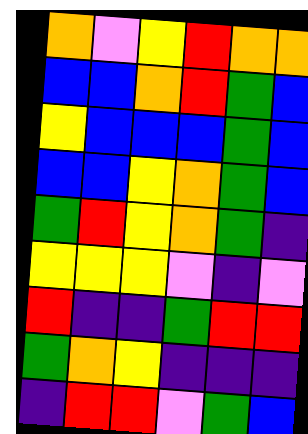[["orange", "violet", "yellow", "red", "orange", "orange"], ["blue", "blue", "orange", "red", "green", "blue"], ["yellow", "blue", "blue", "blue", "green", "blue"], ["blue", "blue", "yellow", "orange", "green", "blue"], ["green", "red", "yellow", "orange", "green", "indigo"], ["yellow", "yellow", "yellow", "violet", "indigo", "violet"], ["red", "indigo", "indigo", "green", "red", "red"], ["green", "orange", "yellow", "indigo", "indigo", "indigo"], ["indigo", "red", "red", "violet", "green", "blue"]]